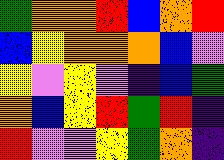[["green", "orange", "orange", "red", "blue", "orange", "red"], ["blue", "yellow", "orange", "orange", "orange", "blue", "violet"], ["yellow", "violet", "yellow", "violet", "indigo", "blue", "green"], ["orange", "blue", "yellow", "red", "green", "red", "indigo"], ["red", "violet", "violet", "yellow", "green", "orange", "indigo"]]